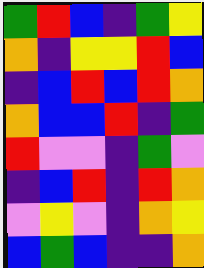[["green", "red", "blue", "indigo", "green", "yellow"], ["orange", "indigo", "yellow", "yellow", "red", "blue"], ["indigo", "blue", "red", "blue", "red", "orange"], ["orange", "blue", "blue", "red", "indigo", "green"], ["red", "violet", "violet", "indigo", "green", "violet"], ["indigo", "blue", "red", "indigo", "red", "orange"], ["violet", "yellow", "violet", "indigo", "orange", "yellow"], ["blue", "green", "blue", "indigo", "indigo", "orange"]]